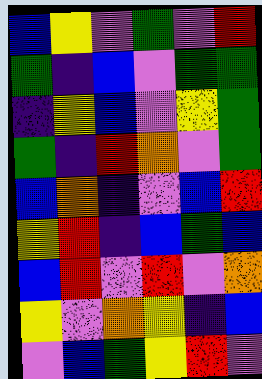[["blue", "yellow", "violet", "green", "violet", "red"], ["green", "indigo", "blue", "violet", "green", "green"], ["indigo", "yellow", "blue", "violet", "yellow", "green"], ["green", "indigo", "red", "orange", "violet", "green"], ["blue", "orange", "indigo", "violet", "blue", "red"], ["yellow", "red", "indigo", "blue", "green", "blue"], ["blue", "red", "violet", "red", "violet", "orange"], ["yellow", "violet", "orange", "yellow", "indigo", "blue"], ["violet", "blue", "green", "yellow", "red", "violet"]]